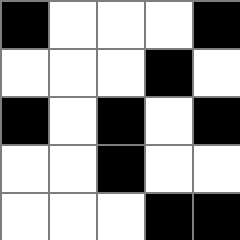[["black", "white", "white", "white", "black"], ["white", "white", "white", "black", "white"], ["black", "white", "black", "white", "black"], ["white", "white", "black", "white", "white"], ["white", "white", "white", "black", "black"]]